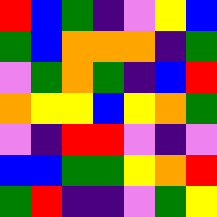[["red", "blue", "green", "indigo", "violet", "yellow", "blue"], ["green", "blue", "orange", "orange", "orange", "indigo", "green"], ["violet", "green", "orange", "green", "indigo", "blue", "red"], ["orange", "yellow", "yellow", "blue", "yellow", "orange", "green"], ["violet", "indigo", "red", "red", "violet", "indigo", "violet"], ["blue", "blue", "green", "green", "yellow", "orange", "red"], ["green", "red", "indigo", "indigo", "violet", "green", "yellow"]]